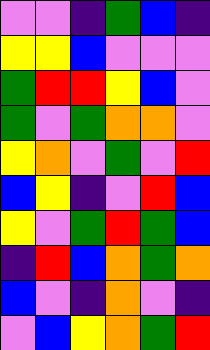[["violet", "violet", "indigo", "green", "blue", "indigo"], ["yellow", "yellow", "blue", "violet", "violet", "violet"], ["green", "red", "red", "yellow", "blue", "violet"], ["green", "violet", "green", "orange", "orange", "violet"], ["yellow", "orange", "violet", "green", "violet", "red"], ["blue", "yellow", "indigo", "violet", "red", "blue"], ["yellow", "violet", "green", "red", "green", "blue"], ["indigo", "red", "blue", "orange", "green", "orange"], ["blue", "violet", "indigo", "orange", "violet", "indigo"], ["violet", "blue", "yellow", "orange", "green", "red"]]